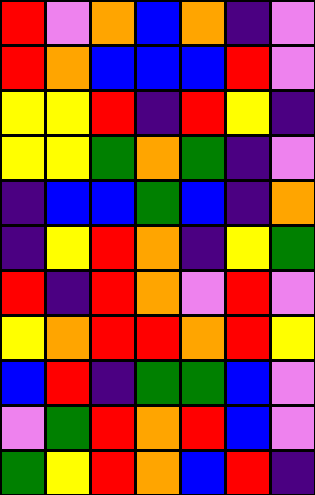[["red", "violet", "orange", "blue", "orange", "indigo", "violet"], ["red", "orange", "blue", "blue", "blue", "red", "violet"], ["yellow", "yellow", "red", "indigo", "red", "yellow", "indigo"], ["yellow", "yellow", "green", "orange", "green", "indigo", "violet"], ["indigo", "blue", "blue", "green", "blue", "indigo", "orange"], ["indigo", "yellow", "red", "orange", "indigo", "yellow", "green"], ["red", "indigo", "red", "orange", "violet", "red", "violet"], ["yellow", "orange", "red", "red", "orange", "red", "yellow"], ["blue", "red", "indigo", "green", "green", "blue", "violet"], ["violet", "green", "red", "orange", "red", "blue", "violet"], ["green", "yellow", "red", "orange", "blue", "red", "indigo"]]